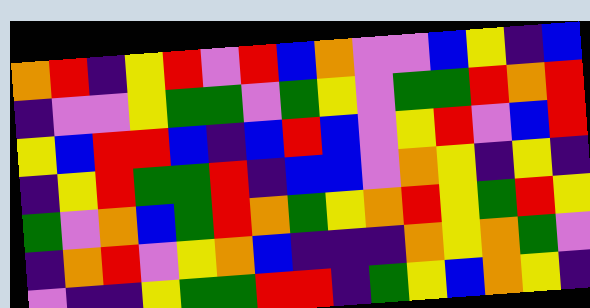[["orange", "red", "indigo", "yellow", "red", "violet", "red", "blue", "orange", "violet", "violet", "blue", "yellow", "indigo", "blue"], ["indigo", "violet", "violet", "yellow", "green", "green", "violet", "green", "yellow", "violet", "green", "green", "red", "orange", "red"], ["yellow", "blue", "red", "red", "blue", "indigo", "blue", "red", "blue", "violet", "yellow", "red", "violet", "blue", "red"], ["indigo", "yellow", "red", "green", "green", "red", "indigo", "blue", "blue", "violet", "orange", "yellow", "indigo", "yellow", "indigo"], ["green", "violet", "orange", "blue", "green", "red", "orange", "green", "yellow", "orange", "red", "yellow", "green", "red", "yellow"], ["indigo", "orange", "red", "violet", "yellow", "orange", "blue", "indigo", "indigo", "indigo", "orange", "yellow", "orange", "green", "violet"], ["violet", "indigo", "indigo", "yellow", "green", "green", "red", "red", "indigo", "green", "yellow", "blue", "orange", "yellow", "indigo"]]